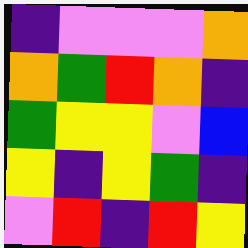[["indigo", "violet", "violet", "violet", "orange"], ["orange", "green", "red", "orange", "indigo"], ["green", "yellow", "yellow", "violet", "blue"], ["yellow", "indigo", "yellow", "green", "indigo"], ["violet", "red", "indigo", "red", "yellow"]]